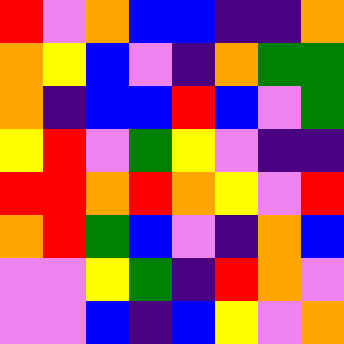[["red", "violet", "orange", "blue", "blue", "indigo", "indigo", "orange"], ["orange", "yellow", "blue", "violet", "indigo", "orange", "green", "green"], ["orange", "indigo", "blue", "blue", "red", "blue", "violet", "green"], ["yellow", "red", "violet", "green", "yellow", "violet", "indigo", "indigo"], ["red", "red", "orange", "red", "orange", "yellow", "violet", "red"], ["orange", "red", "green", "blue", "violet", "indigo", "orange", "blue"], ["violet", "violet", "yellow", "green", "indigo", "red", "orange", "violet"], ["violet", "violet", "blue", "indigo", "blue", "yellow", "violet", "orange"]]